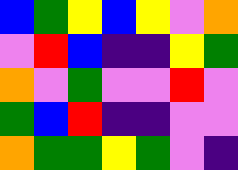[["blue", "green", "yellow", "blue", "yellow", "violet", "orange"], ["violet", "red", "blue", "indigo", "indigo", "yellow", "green"], ["orange", "violet", "green", "violet", "violet", "red", "violet"], ["green", "blue", "red", "indigo", "indigo", "violet", "violet"], ["orange", "green", "green", "yellow", "green", "violet", "indigo"]]